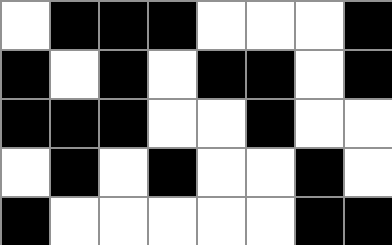[["white", "black", "black", "black", "white", "white", "white", "black"], ["black", "white", "black", "white", "black", "black", "white", "black"], ["black", "black", "black", "white", "white", "black", "white", "white"], ["white", "black", "white", "black", "white", "white", "black", "white"], ["black", "white", "white", "white", "white", "white", "black", "black"]]